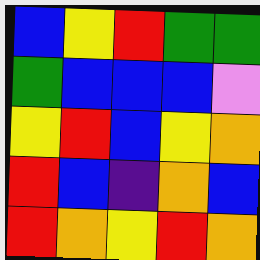[["blue", "yellow", "red", "green", "green"], ["green", "blue", "blue", "blue", "violet"], ["yellow", "red", "blue", "yellow", "orange"], ["red", "blue", "indigo", "orange", "blue"], ["red", "orange", "yellow", "red", "orange"]]